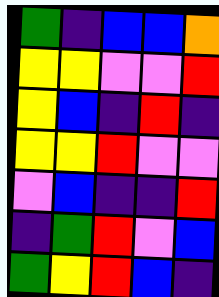[["green", "indigo", "blue", "blue", "orange"], ["yellow", "yellow", "violet", "violet", "red"], ["yellow", "blue", "indigo", "red", "indigo"], ["yellow", "yellow", "red", "violet", "violet"], ["violet", "blue", "indigo", "indigo", "red"], ["indigo", "green", "red", "violet", "blue"], ["green", "yellow", "red", "blue", "indigo"]]